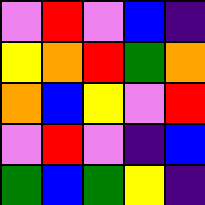[["violet", "red", "violet", "blue", "indigo"], ["yellow", "orange", "red", "green", "orange"], ["orange", "blue", "yellow", "violet", "red"], ["violet", "red", "violet", "indigo", "blue"], ["green", "blue", "green", "yellow", "indigo"]]